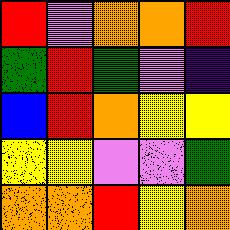[["red", "violet", "orange", "orange", "red"], ["green", "red", "green", "violet", "indigo"], ["blue", "red", "orange", "yellow", "yellow"], ["yellow", "yellow", "violet", "violet", "green"], ["orange", "orange", "red", "yellow", "orange"]]